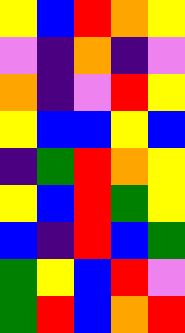[["yellow", "blue", "red", "orange", "yellow"], ["violet", "indigo", "orange", "indigo", "violet"], ["orange", "indigo", "violet", "red", "yellow"], ["yellow", "blue", "blue", "yellow", "blue"], ["indigo", "green", "red", "orange", "yellow"], ["yellow", "blue", "red", "green", "yellow"], ["blue", "indigo", "red", "blue", "green"], ["green", "yellow", "blue", "red", "violet"], ["green", "red", "blue", "orange", "red"]]